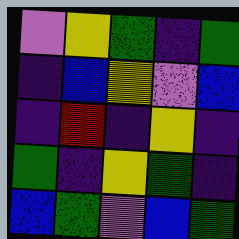[["violet", "yellow", "green", "indigo", "green"], ["indigo", "blue", "yellow", "violet", "blue"], ["indigo", "red", "indigo", "yellow", "indigo"], ["green", "indigo", "yellow", "green", "indigo"], ["blue", "green", "violet", "blue", "green"]]